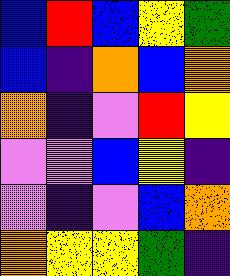[["blue", "red", "blue", "yellow", "green"], ["blue", "indigo", "orange", "blue", "orange"], ["orange", "indigo", "violet", "red", "yellow"], ["violet", "violet", "blue", "yellow", "indigo"], ["violet", "indigo", "violet", "blue", "orange"], ["orange", "yellow", "yellow", "green", "indigo"]]